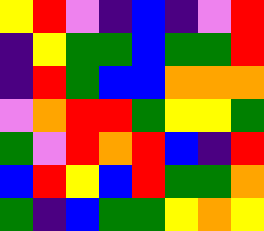[["yellow", "red", "violet", "indigo", "blue", "indigo", "violet", "red"], ["indigo", "yellow", "green", "green", "blue", "green", "green", "red"], ["indigo", "red", "green", "blue", "blue", "orange", "orange", "orange"], ["violet", "orange", "red", "red", "green", "yellow", "yellow", "green"], ["green", "violet", "red", "orange", "red", "blue", "indigo", "red"], ["blue", "red", "yellow", "blue", "red", "green", "green", "orange"], ["green", "indigo", "blue", "green", "green", "yellow", "orange", "yellow"]]